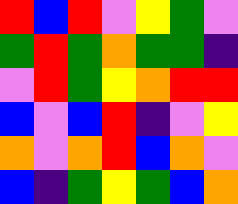[["red", "blue", "red", "violet", "yellow", "green", "violet"], ["green", "red", "green", "orange", "green", "green", "indigo"], ["violet", "red", "green", "yellow", "orange", "red", "red"], ["blue", "violet", "blue", "red", "indigo", "violet", "yellow"], ["orange", "violet", "orange", "red", "blue", "orange", "violet"], ["blue", "indigo", "green", "yellow", "green", "blue", "orange"]]